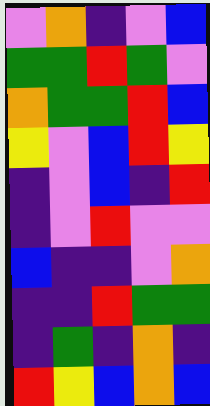[["violet", "orange", "indigo", "violet", "blue"], ["green", "green", "red", "green", "violet"], ["orange", "green", "green", "red", "blue"], ["yellow", "violet", "blue", "red", "yellow"], ["indigo", "violet", "blue", "indigo", "red"], ["indigo", "violet", "red", "violet", "violet"], ["blue", "indigo", "indigo", "violet", "orange"], ["indigo", "indigo", "red", "green", "green"], ["indigo", "green", "indigo", "orange", "indigo"], ["red", "yellow", "blue", "orange", "blue"]]